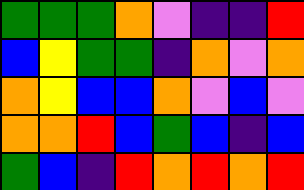[["green", "green", "green", "orange", "violet", "indigo", "indigo", "red"], ["blue", "yellow", "green", "green", "indigo", "orange", "violet", "orange"], ["orange", "yellow", "blue", "blue", "orange", "violet", "blue", "violet"], ["orange", "orange", "red", "blue", "green", "blue", "indigo", "blue"], ["green", "blue", "indigo", "red", "orange", "red", "orange", "red"]]